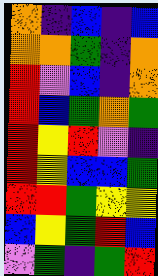[["orange", "indigo", "blue", "indigo", "blue"], ["orange", "orange", "green", "indigo", "orange"], ["red", "violet", "blue", "indigo", "orange"], ["red", "blue", "green", "orange", "green"], ["red", "yellow", "red", "violet", "indigo"], ["red", "yellow", "blue", "blue", "green"], ["red", "red", "green", "yellow", "yellow"], ["blue", "yellow", "green", "red", "blue"], ["violet", "green", "indigo", "green", "red"]]